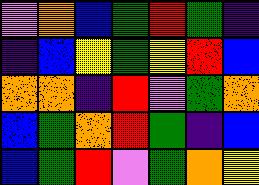[["violet", "orange", "blue", "green", "red", "green", "indigo"], ["indigo", "blue", "yellow", "green", "yellow", "red", "blue"], ["orange", "orange", "indigo", "red", "violet", "green", "orange"], ["blue", "green", "orange", "red", "green", "indigo", "blue"], ["blue", "green", "red", "violet", "green", "orange", "yellow"]]